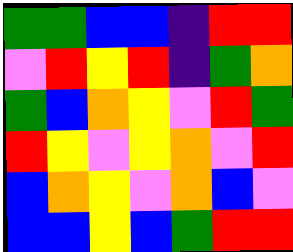[["green", "green", "blue", "blue", "indigo", "red", "red"], ["violet", "red", "yellow", "red", "indigo", "green", "orange"], ["green", "blue", "orange", "yellow", "violet", "red", "green"], ["red", "yellow", "violet", "yellow", "orange", "violet", "red"], ["blue", "orange", "yellow", "violet", "orange", "blue", "violet"], ["blue", "blue", "yellow", "blue", "green", "red", "red"]]